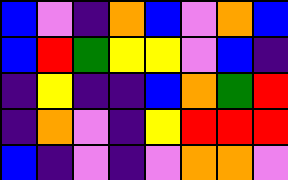[["blue", "violet", "indigo", "orange", "blue", "violet", "orange", "blue"], ["blue", "red", "green", "yellow", "yellow", "violet", "blue", "indigo"], ["indigo", "yellow", "indigo", "indigo", "blue", "orange", "green", "red"], ["indigo", "orange", "violet", "indigo", "yellow", "red", "red", "red"], ["blue", "indigo", "violet", "indigo", "violet", "orange", "orange", "violet"]]